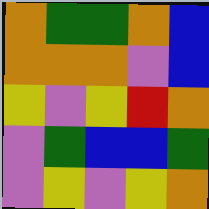[["orange", "green", "green", "orange", "blue"], ["orange", "orange", "orange", "violet", "blue"], ["yellow", "violet", "yellow", "red", "orange"], ["violet", "green", "blue", "blue", "green"], ["violet", "yellow", "violet", "yellow", "orange"]]